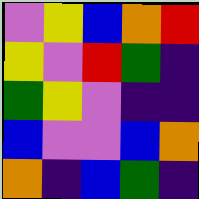[["violet", "yellow", "blue", "orange", "red"], ["yellow", "violet", "red", "green", "indigo"], ["green", "yellow", "violet", "indigo", "indigo"], ["blue", "violet", "violet", "blue", "orange"], ["orange", "indigo", "blue", "green", "indigo"]]